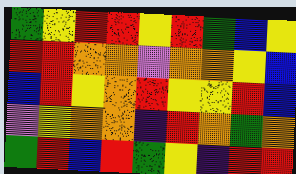[["green", "yellow", "red", "red", "yellow", "red", "green", "blue", "yellow"], ["red", "red", "orange", "orange", "violet", "orange", "orange", "yellow", "blue"], ["blue", "red", "yellow", "orange", "red", "yellow", "yellow", "red", "blue"], ["violet", "yellow", "orange", "orange", "indigo", "red", "orange", "green", "orange"], ["green", "red", "blue", "red", "green", "yellow", "indigo", "red", "red"]]